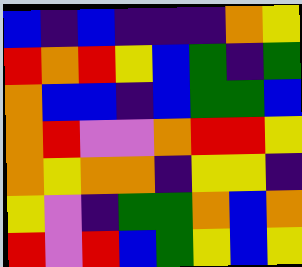[["blue", "indigo", "blue", "indigo", "indigo", "indigo", "orange", "yellow"], ["red", "orange", "red", "yellow", "blue", "green", "indigo", "green"], ["orange", "blue", "blue", "indigo", "blue", "green", "green", "blue"], ["orange", "red", "violet", "violet", "orange", "red", "red", "yellow"], ["orange", "yellow", "orange", "orange", "indigo", "yellow", "yellow", "indigo"], ["yellow", "violet", "indigo", "green", "green", "orange", "blue", "orange"], ["red", "violet", "red", "blue", "green", "yellow", "blue", "yellow"]]